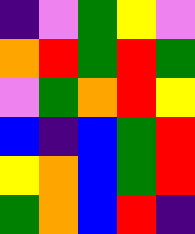[["indigo", "violet", "green", "yellow", "violet"], ["orange", "red", "green", "red", "green"], ["violet", "green", "orange", "red", "yellow"], ["blue", "indigo", "blue", "green", "red"], ["yellow", "orange", "blue", "green", "red"], ["green", "orange", "blue", "red", "indigo"]]